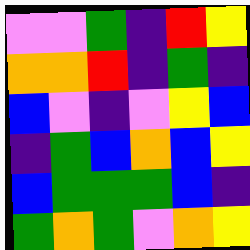[["violet", "violet", "green", "indigo", "red", "yellow"], ["orange", "orange", "red", "indigo", "green", "indigo"], ["blue", "violet", "indigo", "violet", "yellow", "blue"], ["indigo", "green", "blue", "orange", "blue", "yellow"], ["blue", "green", "green", "green", "blue", "indigo"], ["green", "orange", "green", "violet", "orange", "yellow"]]